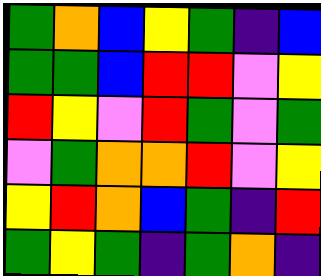[["green", "orange", "blue", "yellow", "green", "indigo", "blue"], ["green", "green", "blue", "red", "red", "violet", "yellow"], ["red", "yellow", "violet", "red", "green", "violet", "green"], ["violet", "green", "orange", "orange", "red", "violet", "yellow"], ["yellow", "red", "orange", "blue", "green", "indigo", "red"], ["green", "yellow", "green", "indigo", "green", "orange", "indigo"]]